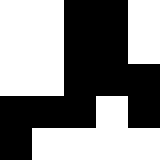[["white", "white", "black", "black", "white"], ["white", "white", "black", "black", "white"], ["white", "white", "black", "black", "black"], ["black", "black", "black", "white", "black"], ["black", "white", "white", "white", "white"]]